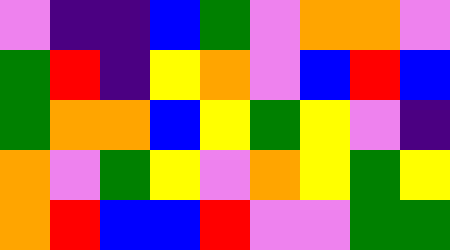[["violet", "indigo", "indigo", "blue", "green", "violet", "orange", "orange", "violet"], ["green", "red", "indigo", "yellow", "orange", "violet", "blue", "red", "blue"], ["green", "orange", "orange", "blue", "yellow", "green", "yellow", "violet", "indigo"], ["orange", "violet", "green", "yellow", "violet", "orange", "yellow", "green", "yellow"], ["orange", "red", "blue", "blue", "red", "violet", "violet", "green", "green"]]